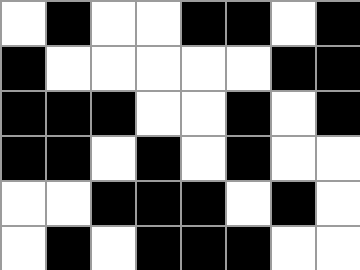[["white", "black", "white", "white", "black", "black", "white", "black"], ["black", "white", "white", "white", "white", "white", "black", "black"], ["black", "black", "black", "white", "white", "black", "white", "black"], ["black", "black", "white", "black", "white", "black", "white", "white"], ["white", "white", "black", "black", "black", "white", "black", "white"], ["white", "black", "white", "black", "black", "black", "white", "white"]]